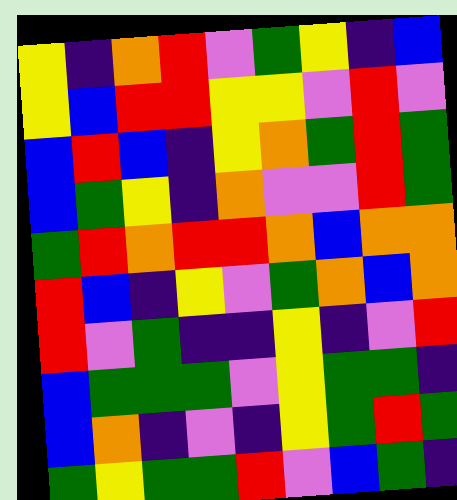[["yellow", "indigo", "orange", "red", "violet", "green", "yellow", "indigo", "blue"], ["yellow", "blue", "red", "red", "yellow", "yellow", "violet", "red", "violet"], ["blue", "red", "blue", "indigo", "yellow", "orange", "green", "red", "green"], ["blue", "green", "yellow", "indigo", "orange", "violet", "violet", "red", "green"], ["green", "red", "orange", "red", "red", "orange", "blue", "orange", "orange"], ["red", "blue", "indigo", "yellow", "violet", "green", "orange", "blue", "orange"], ["red", "violet", "green", "indigo", "indigo", "yellow", "indigo", "violet", "red"], ["blue", "green", "green", "green", "violet", "yellow", "green", "green", "indigo"], ["blue", "orange", "indigo", "violet", "indigo", "yellow", "green", "red", "green"], ["green", "yellow", "green", "green", "red", "violet", "blue", "green", "indigo"]]